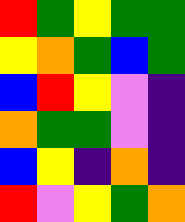[["red", "green", "yellow", "green", "green"], ["yellow", "orange", "green", "blue", "green"], ["blue", "red", "yellow", "violet", "indigo"], ["orange", "green", "green", "violet", "indigo"], ["blue", "yellow", "indigo", "orange", "indigo"], ["red", "violet", "yellow", "green", "orange"]]